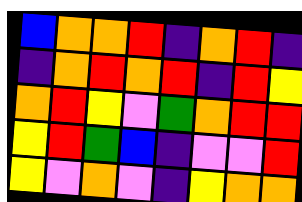[["blue", "orange", "orange", "red", "indigo", "orange", "red", "indigo"], ["indigo", "orange", "red", "orange", "red", "indigo", "red", "yellow"], ["orange", "red", "yellow", "violet", "green", "orange", "red", "red"], ["yellow", "red", "green", "blue", "indigo", "violet", "violet", "red"], ["yellow", "violet", "orange", "violet", "indigo", "yellow", "orange", "orange"]]